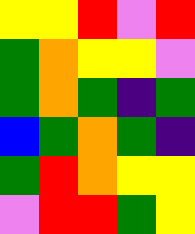[["yellow", "yellow", "red", "violet", "red"], ["green", "orange", "yellow", "yellow", "violet"], ["green", "orange", "green", "indigo", "green"], ["blue", "green", "orange", "green", "indigo"], ["green", "red", "orange", "yellow", "yellow"], ["violet", "red", "red", "green", "yellow"]]